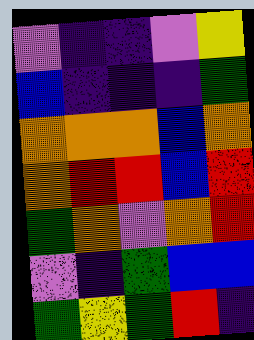[["violet", "indigo", "indigo", "violet", "yellow"], ["blue", "indigo", "indigo", "indigo", "green"], ["orange", "orange", "orange", "blue", "orange"], ["orange", "red", "red", "blue", "red"], ["green", "orange", "violet", "orange", "red"], ["violet", "indigo", "green", "blue", "blue"], ["green", "yellow", "green", "red", "indigo"]]